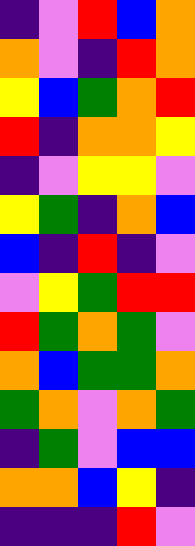[["indigo", "violet", "red", "blue", "orange"], ["orange", "violet", "indigo", "red", "orange"], ["yellow", "blue", "green", "orange", "red"], ["red", "indigo", "orange", "orange", "yellow"], ["indigo", "violet", "yellow", "yellow", "violet"], ["yellow", "green", "indigo", "orange", "blue"], ["blue", "indigo", "red", "indigo", "violet"], ["violet", "yellow", "green", "red", "red"], ["red", "green", "orange", "green", "violet"], ["orange", "blue", "green", "green", "orange"], ["green", "orange", "violet", "orange", "green"], ["indigo", "green", "violet", "blue", "blue"], ["orange", "orange", "blue", "yellow", "indigo"], ["indigo", "indigo", "indigo", "red", "violet"]]